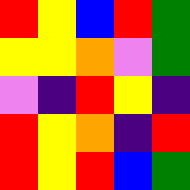[["red", "yellow", "blue", "red", "green"], ["yellow", "yellow", "orange", "violet", "green"], ["violet", "indigo", "red", "yellow", "indigo"], ["red", "yellow", "orange", "indigo", "red"], ["red", "yellow", "red", "blue", "green"]]